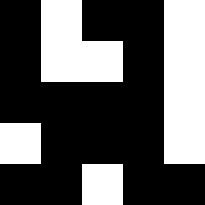[["black", "white", "black", "black", "white"], ["black", "white", "white", "black", "white"], ["black", "black", "black", "black", "white"], ["white", "black", "black", "black", "white"], ["black", "black", "white", "black", "black"]]